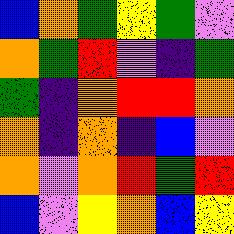[["blue", "orange", "green", "yellow", "green", "violet"], ["orange", "green", "red", "violet", "indigo", "green"], ["green", "indigo", "orange", "red", "red", "orange"], ["orange", "indigo", "orange", "indigo", "blue", "violet"], ["orange", "violet", "orange", "red", "green", "red"], ["blue", "violet", "yellow", "orange", "blue", "yellow"]]